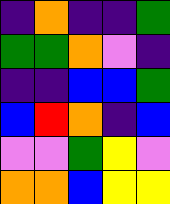[["indigo", "orange", "indigo", "indigo", "green"], ["green", "green", "orange", "violet", "indigo"], ["indigo", "indigo", "blue", "blue", "green"], ["blue", "red", "orange", "indigo", "blue"], ["violet", "violet", "green", "yellow", "violet"], ["orange", "orange", "blue", "yellow", "yellow"]]